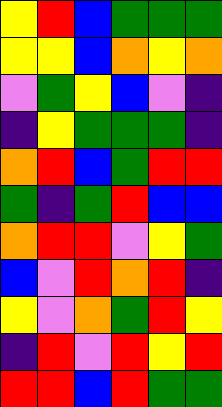[["yellow", "red", "blue", "green", "green", "green"], ["yellow", "yellow", "blue", "orange", "yellow", "orange"], ["violet", "green", "yellow", "blue", "violet", "indigo"], ["indigo", "yellow", "green", "green", "green", "indigo"], ["orange", "red", "blue", "green", "red", "red"], ["green", "indigo", "green", "red", "blue", "blue"], ["orange", "red", "red", "violet", "yellow", "green"], ["blue", "violet", "red", "orange", "red", "indigo"], ["yellow", "violet", "orange", "green", "red", "yellow"], ["indigo", "red", "violet", "red", "yellow", "red"], ["red", "red", "blue", "red", "green", "green"]]